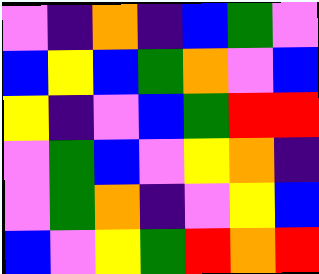[["violet", "indigo", "orange", "indigo", "blue", "green", "violet"], ["blue", "yellow", "blue", "green", "orange", "violet", "blue"], ["yellow", "indigo", "violet", "blue", "green", "red", "red"], ["violet", "green", "blue", "violet", "yellow", "orange", "indigo"], ["violet", "green", "orange", "indigo", "violet", "yellow", "blue"], ["blue", "violet", "yellow", "green", "red", "orange", "red"]]